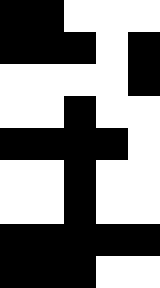[["black", "black", "white", "white", "white"], ["black", "black", "black", "white", "black"], ["white", "white", "white", "white", "black"], ["white", "white", "black", "white", "white"], ["black", "black", "black", "black", "white"], ["white", "white", "black", "white", "white"], ["white", "white", "black", "white", "white"], ["black", "black", "black", "black", "black"], ["black", "black", "black", "white", "white"]]